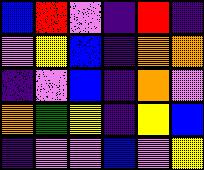[["blue", "red", "violet", "indigo", "red", "indigo"], ["violet", "yellow", "blue", "indigo", "orange", "orange"], ["indigo", "violet", "blue", "indigo", "orange", "violet"], ["orange", "green", "yellow", "indigo", "yellow", "blue"], ["indigo", "violet", "violet", "blue", "violet", "yellow"]]